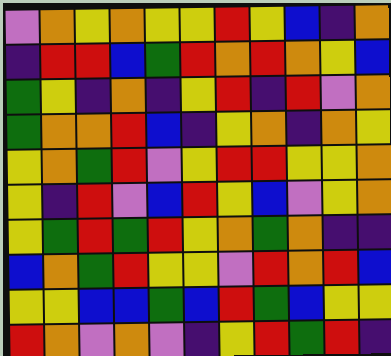[["violet", "orange", "yellow", "orange", "yellow", "yellow", "red", "yellow", "blue", "indigo", "orange"], ["indigo", "red", "red", "blue", "green", "red", "orange", "red", "orange", "yellow", "blue"], ["green", "yellow", "indigo", "orange", "indigo", "yellow", "red", "indigo", "red", "violet", "orange"], ["green", "orange", "orange", "red", "blue", "indigo", "yellow", "orange", "indigo", "orange", "yellow"], ["yellow", "orange", "green", "red", "violet", "yellow", "red", "red", "yellow", "yellow", "orange"], ["yellow", "indigo", "red", "violet", "blue", "red", "yellow", "blue", "violet", "yellow", "orange"], ["yellow", "green", "red", "green", "red", "yellow", "orange", "green", "orange", "indigo", "indigo"], ["blue", "orange", "green", "red", "yellow", "yellow", "violet", "red", "orange", "red", "blue"], ["yellow", "yellow", "blue", "blue", "green", "blue", "red", "green", "blue", "yellow", "yellow"], ["red", "orange", "violet", "orange", "violet", "indigo", "yellow", "red", "green", "red", "indigo"]]